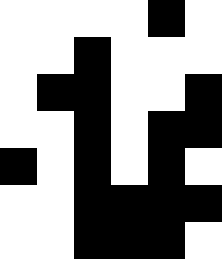[["white", "white", "white", "white", "black", "white"], ["white", "white", "black", "white", "white", "white"], ["white", "black", "black", "white", "white", "black"], ["white", "white", "black", "white", "black", "black"], ["black", "white", "black", "white", "black", "white"], ["white", "white", "black", "black", "black", "black"], ["white", "white", "black", "black", "black", "white"]]